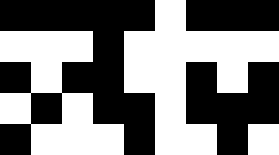[["black", "black", "black", "black", "black", "white", "black", "black", "black"], ["white", "white", "white", "black", "white", "white", "white", "white", "white"], ["black", "white", "black", "black", "white", "white", "black", "white", "black"], ["white", "black", "white", "black", "black", "white", "black", "black", "black"], ["black", "white", "white", "white", "black", "white", "white", "black", "white"]]